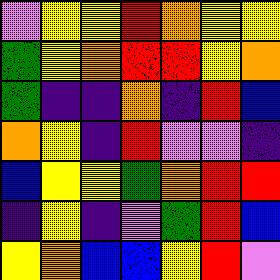[["violet", "yellow", "yellow", "red", "orange", "yellow", "yellow"], ["green", "yellow", "orange", "red", "red", "yellow", "orange"], ["green", "indigo", "indigo", "orange", "indigo", "red", "blue"], ["orange", "yellow", "indigo", "red", "violet", "violet", "indigo"], ["blue", "yellow", "yellow", "green", "orange", "red", "red"], ["indigo", "yellow", "indigo", "violet", "green", "red", "blue"], ["yellow", "orange", "blue", "blue", "yellow", "red", "violet"]]